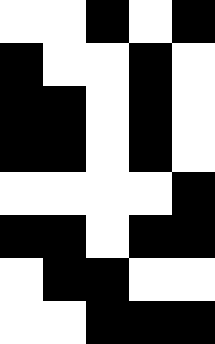[["white", "white", "black", "white", "black"], ["black", "white", "white", "black", "white"], ["black", "black", "white", "black", "white"], ["black", "black", "white", "black", "white"], ["white", "white", "white", "white", "black"], ["black", "black", "white", "black", "black"], ["white", "black", "black", "white", "white"], ["white", "white", "black", "black", "black"]]